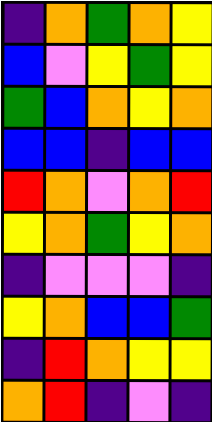[["indigo", "orange", "green", "orange", "yellow"], ["blue", "violet", "yellow", "green", "yellow"], ["green", "blue", "orange", "yellow", "orange"], ["blue", "blue", "indigo", "blue", "blue"], ["red", "orange", "violet", "orange", "red"], ["yellow", "orange", "green", "yellow", "orange"], ["indigo", "violet", "violet", "violet", "indigo"], ["yellow", "orange", "blue", "blue", "green"], ["indigo", "red", "orange", "yellow", "yellow"], ["orange", "red", "indigo", "violet", "indigo"]]